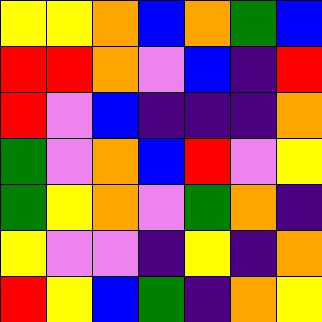[["yellow", "yellow", "orange", "blue", "orange", "green", "blue"], ["red", "red", "orange", "violet", "blue", "indigo", "red"], ["red", "violet", "blue", "indigo", "indigo", "indigo", "orange"], ["green", "violet", "orange", "blue", "red", "violet", "yellow"], ["green", "yellow", "orange", "violet", "green", "orange", "indigo"], ["yellow", "violet", "violet", "indigo", "yellow", "indigo", "orange"], ["red", "yellow", "blue", "green", "indigo", "orange", "yellow"]]